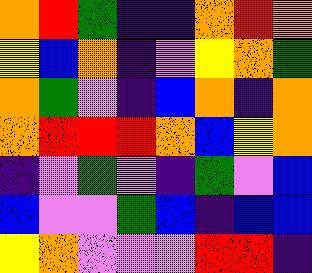[["orange", "red", "green", "indigo", "indigo", "orange", "red", "orange"], ["yellow", "blue", "orange", "indigo", "violet", "yellow", "orange", "green"], ["orange", "green", "violet", "indigo", "blue", "orange", "indigo", "orange"], ["orange", "red", "red", "red", "orange", "blue", "yellow", "orange"], ["indigo", "violet", "green", "violet", "indigo", "green", "violet", "blue"], ["blue", "violet", "violet", "green", "blue", "indigo", "blue", "blue"], ["yellow", "orange", "violet", "violet", "violet", "red", "red", "indigo"]]